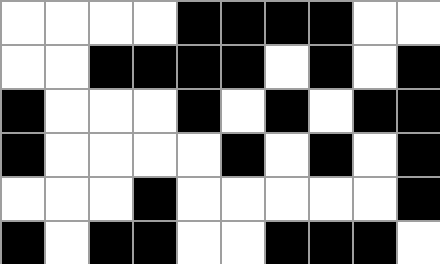[["white", "white", "white", "white", "black", "black", "black", "black", "white", "white"], ["white", "white", "black", "black", "black", "black", "white", "black", "white", "black"], ["black", "white", "white", "white", "black", "white", "black", "white", "black", "black"], ["black", "white", "white", "white", "white", "black", "white", "black", "white", "black"], ["white", "white", "white", "black", "white", "white", "white", "white", "white", "black"], ["black", "white", "black", "black", "white", "white", "black", "black", "black", "white"]]